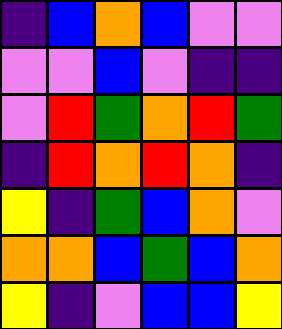[["indigo", "blue", "orange", "blue", "violet", "violet"], ["violet", "violet", "blue", "violet", "indigo", "indigo"], ["violet", "red", "green", "orange", "red", "green"], ["indigo", "red", "orange", "red", "orange", "indigo"], ["yellow", "indigo", "green", "blue", "orange", "violet"], ["orange", "orange", "blue", "green", "blue", "orange"], ["yellow", "indigo", "violet", "blue", "blue", "yellow"]]